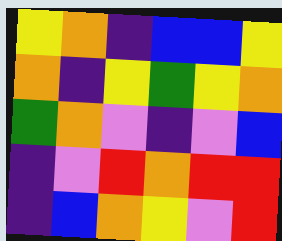[["yellow", "orange", "indigo", "blue", "blue", "yellow"], ["orange", "indigo", "yellow", "green", "yellow", "orange"], ["green", "orange", "violet", "indigo", "violet", "blue"], ["indigo", "violet", "red", "orange", "red", "red"], ["indigo", "blue", "orange", "yellow", "violet", "red"]]